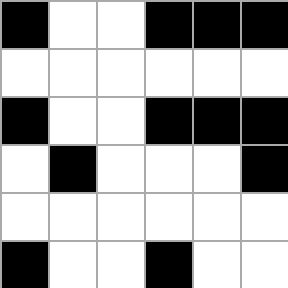[["black", "white", "white", "black", "black", "black"], ["white", "white", "white", "white", "white", "white"], ["black", "white", "white", "black", "black", "black"], ["white", "black", "white", "white", "white", "black"], ["white", "white", "white", "white", "white", "white"], ["black", "white", "white", "black", "white", "white"]]